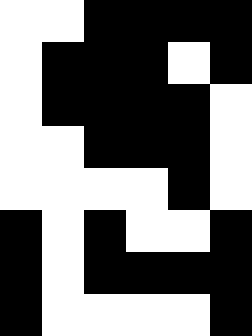[["white", "white", "black", "black", "black", "black"], ["white", "black", "black", "black", "white", "black"], ["white", "black", "black", "black", "black", "white"], ["white", "white", "black", "black", "black", "white"], ["white", "white", "white", "white", "black", "white"], ["black", "white", "black", "white", "white", "black"], ["black", "white", "black", "black", "black", "black"], ["black", "white", "white", "white", "white", "black"]]